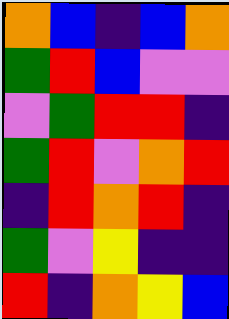[["orange", "blue", "indigo", "blue", "orange"], ["green", "red", "blue", "violet", "violet"], ["violet", "green", "red", "red", "indigo"], ["green", "red", "violet", "orange", "red"], ["indigo", "red", "orange", "red", "indigo"], ["green", "violet", "yellow", "indigo", "indigo"], ["red", "indigo", "orange", "yellow", "blue"]]